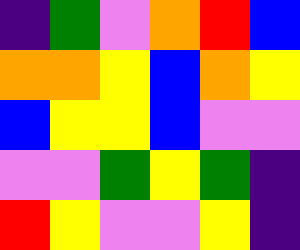[["indigo", "green", "violet", "orange", "red", "blue"], ["orange", "orange", "yellow", "blue", "orange", "yellow"], ["blue", "yellow", "yellow", "blue", "violet", "violet"], ["violet", "violet", "green", "yellow", "green", "indigo"], ["red", "yellow", "violet", "violet", "yellow", "indigo"]]